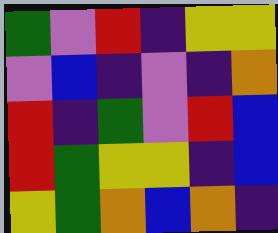[["green", "violet", "red", "indigo", "yellow", "yellow"], ["violet", "blue", "indigo", "violet", "indigo", "orange"], ["red", "indigo", "green", "violet", "red", "blue"], ["red", "green", "yellow", "yellow", "indigo", "blue"], ["yellow", "green", "orange", "blue", "orange", "indigo"]]